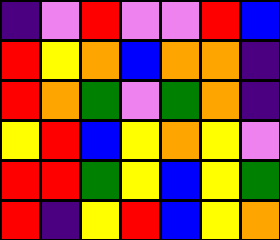[["indigo", "violet", "red", "violet", "violet", "red", "blue"], ["red", "yellow", "orange", "blue", "orange", "orange", "indigo"], ["red", "orange", "green", "violet", "green", "orange", "indigo"], ["yellow", "red", "blue", "yellow", "orange", "yellow", "violet"], ["red", "red", "green", "yellow", "blue", "yellow", "green"], ["red", "indigo", "yellow", "red", "blue", "yellow", "orange"]]